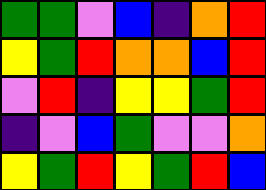[["green", "green", "violet", "blue", "indigo", "orange", "red"], ["yellow", "green", "red", "orange", "orange", "blue", "red"], ["violet", "red", "indigo", "yellow", "yellow", "green", "red"], ["indigo", "violet", "blue", "green", "violet", "violet", "orange"], ["yellow", "green", "red", "yellow", "green", "red", "blue"]]